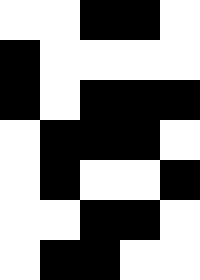[["white", "white", "black", "black", "white"], ["black", "white", "white", "white", "white"], ["black", "white", "black", "black", "black"], ["white", "black", "black", "black", "white"], ["white", "black", "white", "white", "black"], ["white", "white", "black", "black", "white"], ["white", "black", "black", "white", "white"]]